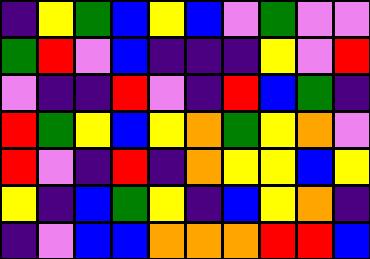[["indigo", "yellow", "green", "blue", "yellow", "blue", "violet", "green", "violet", "violet"], ["green", "red", "violet", "blue", "indigo", "indigo", "indigo", "yellow", "violet", "red"], ["violet", "indigo", "indigo", "red", "violet", "indigo", "red", "blue", "green", "indigo"], ["red", "green", "yellow", "blue", "yellow", "orange", "green", "yellow", "orange", "violet"], ["red", "violet", "indigo", "red", "indigo", "orange", "yellow", "yellow", "blue", "yellow"], ["yellow", "indigo", "blue", "green", "yellow", "indigo", "blue", "yellow", "orange", "indigo"], ["indigo", "violet", "blue", "blue", "orange", "orange", "orange", "red", "red", "blue"]]